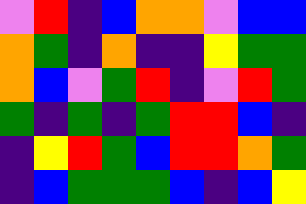[["violet", "red", "indigo", "blue", "orange", "orange", "violet", "blue", "blue"], ["orange", "green", "indigo", "orange", "indigo", "indigo", "yellow", "green", "green"], ["orange", "blue", "violet", "green", "red", "indigo", "violet", "red", "green"], ["green", "indigo", "green", "indigo", "green", "red", "red", "blue", "indigo"], ["indigo", "yellow", "red", "green", "blue", "red", "red", "orange", "green"], ["indigo", "blue", "green", "green", "green", "blue", "indigo", "blue", "yellow"]]